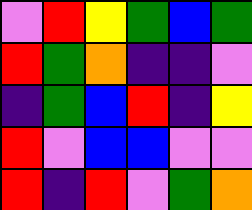[["violet", "red", "yellow", "green", "blue", "green"], ["red", "green", "orange", "indigo", "indigo", "violet"], ["indigo", "green", "blue", "red", "indigo", "yellow"], ["red", "violet", "blue", "blue", "violet", "violet"], ["red", "indigo", "red", "violet", "green", "orange"]]